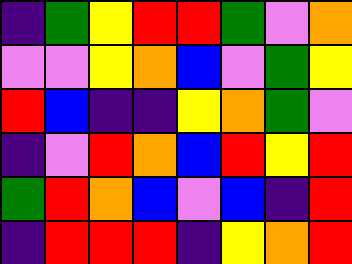[["indigo", "green", "yellow", "red", "red", "green", "violet", "orange"], ["violet", "violet", "yellow", "orange", "blue", "violet", "green", "yellow"], ["red", "blue", "indigo", "indigo", "yellow", "orange", "green", "violet"], ["indigo", "violet", "red", "orange", "blue", "red", "yellow", "red"], ["green", "red", "orange", "blue", "violet", "blue", "indigo", "red"], ["indigo", "red", "red", "red", "indigo", "yellow", "orange", "red"]]